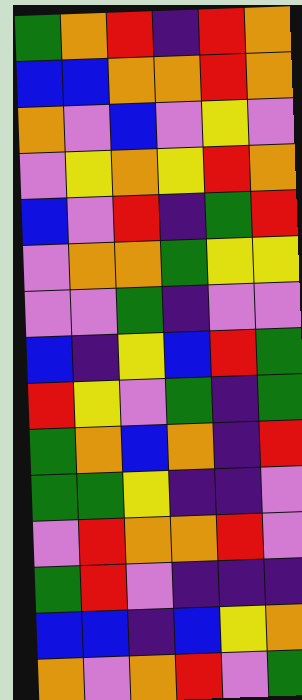[["green", "orange", "red", "indigo", "red", "orange"], ["blue", "blue", "orange", "orange", "red", "orange"], ["orange", "violet", "blue", "violet", "yellow", "violet"], ["violet", "yellow", "orange", "yellow", "red", "orange"], ["blue", "violet", "red", "indigo", "green", "red"], ["violet", "orange", "orange", "green", "yellow", "yellow"], ["violet", "violet", "green", "indigo", "violet", "violet"], ["blue", "indigo", "yellow", "blue", "red", "green"], ["red", "yellow", "violet", "green", "indigo", "green"], ["green", "orange", "blue", "orange", "indigo", "red"], ["green", "green", "yellow", "indigo", "indigo", "violet"], ["violet", "red", "orange", "orange", "red", "violet"], ["green", "red", "violet", "indigo", "indigo", "indigo"], ["blue", "blue", "indigo", "blue", "yellow", "orange"], ["orange", "violet", "orange", "red", "violet", "green"]]